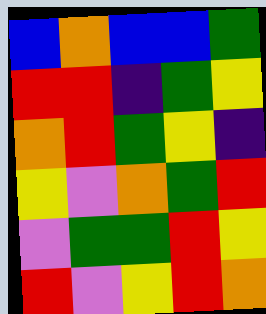[["blue", "orange", "blue", "blue", "green"], ["red", "red", "indigo", "green", "yellow"], ["orange", "red", "green", "yellow", "indigo"], ["yellow", "violet", "orange", "green", "red"], ["violet", "green", "green", "red", "yellow"], ["red", "violet", "yellow", "red", "orange"]]